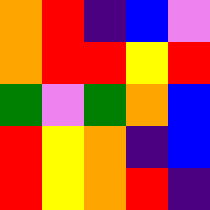[["orange", "red", "indigo", "blue", "violet"], ["orange", "red", "red", "yellow", "red"], ["green", "violet", "green", "orange", "blue"], ["red", "yellow", "orange", "indigo", "blue"], ["red", "yellow", "orange", "red", "indigo"]]